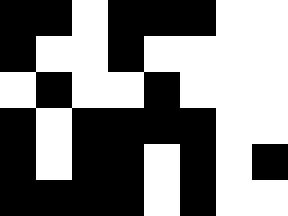[["black", "black", "white", "black", "black", "black", "white", "white"], ["black", "white", "white", "black", "white", "white", "white", "white"], ["white", "black", "white", "white", "black", "white", "white", "white"], ["black", "white", "black", "black", "black", "black", "white", "white"], ["black", "white", "black", "black", "white", "black", "white", "black"], ["black", "black", "black", "black", "white", "black", "white", "white"]]